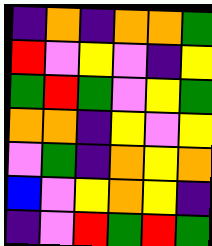[["indigo", "orange", "indigo", "orange", "orange", "green"], ["red", "violet", "yellow", "violet", "indigo", "yellow"], ["green", "red", "green", "violet", "yellow", "green"], ["orange", "orange", "indigo", "yellow", "violet", "yellow"], ["violet", "green", "indigo", "orange", "yellow", "orange"], ["blue", "violet", "yellow", "orange", "yellow", "indigo"], ["indigo", "violet", "red", "green", "red", "green"]]